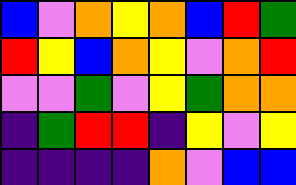[["blue", "violet", "orange", "yellow", "orange", "blue", "red", "green"], ["red", "yellow", "blue", "orange", "yellow", "violet", "orange", "red"], ["violet", "violet", "green", "violet", "yellow", "green", "orange", "orange"], ["indigo", "green", "red", "red", "indigo", "yellow", "violet", "yellow"], ["indigo", "indigo", "indigo", "indigo", "orange", "violet", "blue", "blue"]]